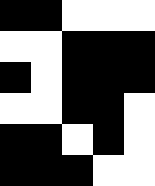[["black", "black", "white", "white", "white"], ["white", "white", "black", "black", "black"], ["black", "white", "black", "black", "black"], ["white", "white", "black", "black", "white"], ["black", "black", "white", "black", "white"], ["black", "black", "black", "white", "white"]]